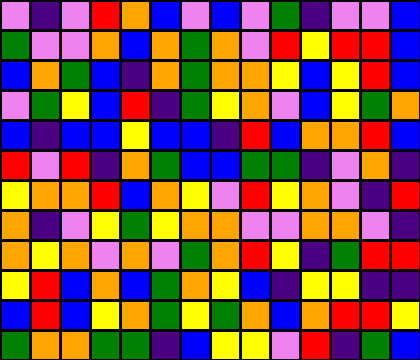[["violet", "indigo", "violet", "red", "orange", "blue", "violet", "blue", "violet", "green", "indigo", "violet", "violet", "blue"], ["green", "violet", "violet", "orange", "blue", "orange", "green", "orange", "violet", "red", "yellow", "red", "red", "blue"], ["blue", "orange", "green", "blue", "indigo", "orange", "green", "orange", "orange", "yellow", "blue", "yellow", "red", "blue"], ["violet", "green", "yellow", "blue", "red", "indigo", "green", "yellow", "orange", "violet", "blue", "yellow", "green", "orange"], ["blue", "indigo", "blue", "blue", "yellow", "blue", "blue", "indigo", "red", "blue", "orange", "orange", "red", "blue"], ["red", "violet", "red", "indigo", "orange", "green", "blue", "blue", "green", "green", "indigo", "violet", "orange", "indigo"], ["yellow", "orange", "orange", "red", "blue", "orange", "yellow", "violet", "red", "yellow", "orange", "violet", "indigo", "red"], ["orange", "indigo", "violet", "yellow", "green", "yellow", "orange", "orange", "violet", "violet", "orange", "orange", "violet", "indigo"], ["orange", "yellow", "orange", "violet", "orange", "violet", "green", "orange", "red", "yellow", "indigo", "green", "red", "red"], ["yellow", "red", "blue", "orange", "blue", "green", "orange", "yellow", "blue", "indigo", "yellow", "yellow", "indigo", "indigo"], ["blue", "red", "blue", "yellow", "orange", "green", "yellow", "green", "orange", "blue", "orange", "red", "red", "yellow"], ["green", "orange", "orange", "green", "green", "indigo", "blue", "yellow", "yellow", "violet", "red", "indigo", "green", "blue"]]